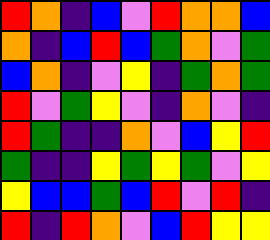[["red", "orange", "indigo", "blue", "violet", "red", "orange", "orange", "blue"], ["orange", "indigo", "blue", "red", "blue", "green", "orange", "violet", "green"], ["blue", "orange", "indigo", "violet", "yellow", "indigo", "green", "orange", "green"], ["red", "violet", "green", "yellow", "violet", "indigo", "orange", "violet", "indigo"], ["red", "green", "indigo", "indigo", "orange", "violet", "blue", "yellow", "red"], ["green", "indigo", "indigo", "yellow", "green", "yellow", "green", "violet", "yellow"], ["yellow", "blue", "blue", "green", "blue", "red", "violet", "red", "indigo"], ["red", "indigo", "red", "orange", "violet", "blue", "red", "yellow", "yellow"]]